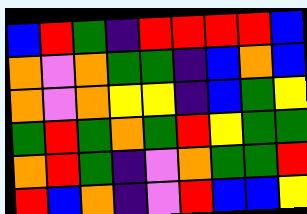[["blue", "red", "green", "indigo", "red", "red", "red", "red", "blue"], ["orange", "violet", "orange", "green", "green", "indigo", "blue", "orange", "blue"], ["orange", "violet", "orange", "yellow", "yellow", "indigo", "blue", "green", "yellow"], ["green", "red", "green", "orange", "green", "red", "yellow", "green", "green"], ["orange", "red", "green", "indigo", "violet", "orange", "green", "green", "red"], ["red", "blue", "orange", "indigo", "violet", "red", "blue", "blue", "yellow"]]